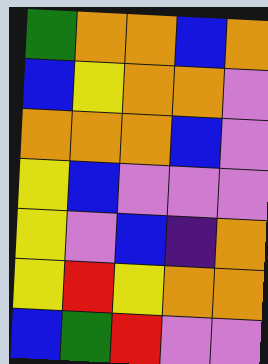[["green", "orange", "orange", "blue", "orange"], ["blue", "yellow", "orange", "orange", "violet"], ["orange", "orange", "orange", "blue", "violet"], ["yellow", "blue", "violet", "violet", "violet"], ["yellow", "violet", "blue", "indigo", "orange"], ["yellow", "red", "yellow", "orange", "orange"], ["blue", "green", "red", "violet", "violet"]]